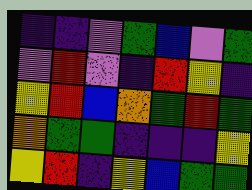[["indigo", "indigo", "violet", "green", "blue", "violet", "green"], ["violet", "red", "violet", "indigo", "red", "yellow", "indigo"], ["yellow", "red", "blue", "orange", "green", "red", "green"], ["orange", "green", "green", "indigo", "indigo", "indigo", "yellow"], ["yellow", "red", "indigo", "yellow", "blue", "green", "green"]]